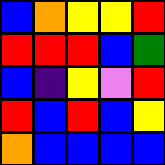[["blue", "orange", "yellow", "yellow", "red"], ["red", "red", "red", "blue", "green"], ["blue", "indigo", "yellow", "violet", "red"], ["red", "blue", "red", "blue", "yellow"], ["orange", "blue", "blue", "blue", "blue"]]